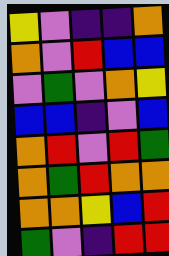[["yellow", "violet", "indigo", "indigo", "orange"], ["orange", "violet", "red", "blue", "blue"], ["violet", "green", "violet", "orange", "yellow"], ["blue", "blue", "indigo", "violet", "blue"], ["orange", "red", "violet", "red", "green"], ["orange", "green", "red", "orange", "orange"], ["orange", "orange", "yellow", "blue", "red"], ["green", "violet", "indigo", "red", "red"]]